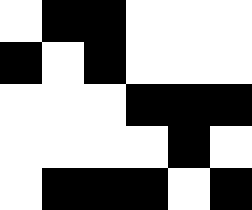[["white", "black", "black", "white", "white", "white"], ["black", "white", "black", "white", "white", "white"], ["white", "white", "white", "black", "black", "black"], ["white", "white", "white", "white", "black", "white"], ["white", "black", "black", "black", "white", "black"]]